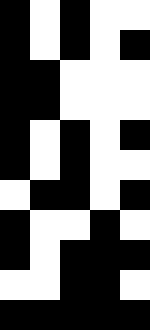[["black", "white", "black", "white", "white"], ["black", "white", "black", "white", "black"], ["black", "black", "white", "white", "white"], ["black", "black", "white", "white", "white"], ["black", "white", "black", "white", "black"], ["black", "white", "black", "white", "white"], ["white", "black", "black", "white", "black"], ["black", "white", "white", "black", "white"], ["black", "white", "black", "black", "black"], ["white", "white", "black", "black", "white"], ["black", "black", "black", "black", "black"]]